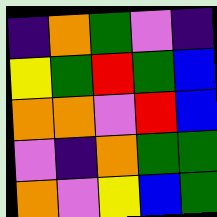[["indigo", "orange", "green", "violet", "indigo"], ["yellow", "green", "red", "green", "blue"], ["orange", "orange", "violet", "red", "blue"], ["violet", "indigo", "orange", "green", "green"], ["orange", "violet", "yellow", "blue", "green"]]